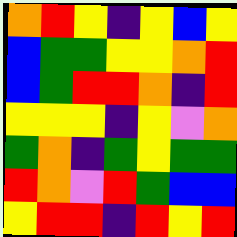[["orange", "red", "yellow", "indigo", "yellow", "blue", "yellow"], ["blue", "green", "green", "yellow", "yellow", "orange", "red"], ["blue", "green", "red", "red", "orange", "indigo", "red"], ["yellow", "yellow", "yellow", "indigo", "yellow", "violet", "orange"], ["green", "orange", "indigo", "green", "yellow", "green", "green"], ["red", "orange", "violet", "red", "green", "blue", "blue"], ["yellow", "red", "red", "indigo", "red", "yellow", "red"]]